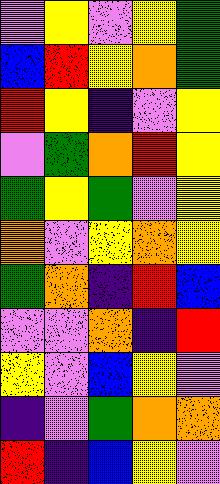[["violet", "yellow", "violet", "yellow", "green"], ["blue", "red", "yellow", "orange", "green"], ["red", "yellow", "indigo", "violet", "yellow"], ["violet", "green", "orange", "red", "yellow"], ["green", "yellow", "green", "violet", "yellow"], ["orange", "violet", "yellow", "orange", "yellow"], ["green", "orange", "indigo", "red", "blue"], ["violet", "violet", "orange", "indigo", "red"], ["yellow", "violet", "blue", "yellow", "violet"], ["indigo", "violet", "green", "orange", "orange"], ["red", "indigo", "blue", "yellow", "violet"]]